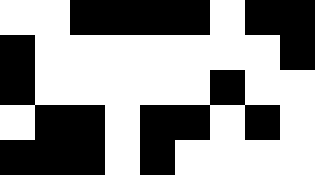[["white", "white", "black", "black", "black", "black", "white", "black", "black"], ["black", "white", "white", "white", "white", "white", "white", "white", "black"], ["black", "white", "white", "white", "white", "white", "black", "white", "white"], ["white", "black", "black", "white", "black", "black", "white", "black", "white"], ["black", "black", "black", "white", "black", "white", "white", "white", "white"]]